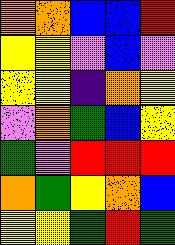[["orange", "orange", "blue", "blue", "red"], ["yellow", "yellow", "violet", "blue", "violet"], ["yellow", "yellow", "indigo", "orange", "yellow"], ["violet", "orange", "green", "blue", "yellow"], ["green", "violet", "red", "red", "red"], ["orange", "green", "yellow", "orange", "blue"], ["yellow", "yellow", "green", "red", "green"]]